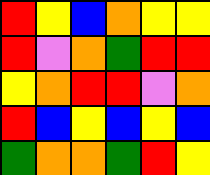[["red", "yellow", "blue", "orange", "yellow", "yellow"], ["red", "violet", "orange", "green", "red", "red"], ["yellow", "orange", "red", "red", "violet", "orange"], ["red", "blue", "yellow", "blue", "yellow", "blue"], ["green", "orange", "orange", "green", "red", "yellow"]]